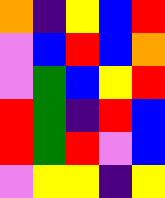[["orange", "indigo", "yellow", "blue", "red"], ["violet", "blue", "red", "blue", "orange"], ["violet", "green", "blue", "yellow", "red"], ["red", "green", "indigo", "red", "blue"], ["red", "green", "red", "violet", "blue"], ["violet", "yellow", "yellow", "indigo", "yellow"]]